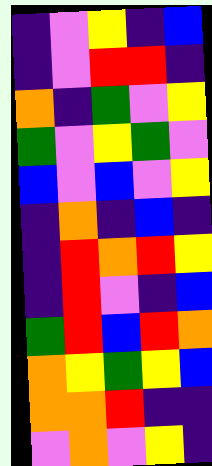[["indigo", "violet", "yellow", "indigo", "blue"], ["indigo", "violet", "red", "red", "indigo"], ["orange", "indigo", "green", "violet", "yellow"], ["green", "violet", "yellow", "green", "violet"], ["blue", "violet", "blue", "violet", "yellow"], ["indigo", "orange", "indigo", "blue", "indigo"], ["indigo", "red", "orange", "red", "yellow"], ["indigo", "red", "violet", "indigo", "blue"], ["green", "red", "blue", "red", "orange"], ["orange", "yellow", "green", "yellow", "blue"], ["orange", "orange", "red", "indigo", "indigo"], ["violet", "orange", "violet", "yellow", "indigo"]]